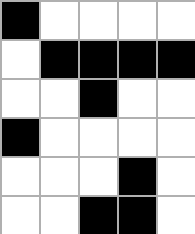[["black", "white", "white", "white", "white"], ["white", "black", "black", "black", "black"], ["white", "white", "black", "white", "white"], ["black", "white", "white", "white", "white"], ["white", "white", "white", "black", "white"], ["white", "white", "black", "black", "white"]]